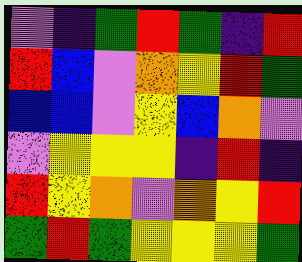[["violet", "indigo", "green", "red", "green", "indigo", "red"], ["red", "blue", "violet", "orange", "yellow", "red", "green"], ["blue", "blue", "violet", "yellow", "blue", "orange", "violet"], ["violet", "yellow", "yellow", "yellow", "indigo", "red", "indigo"], ["red", "yellow", "orange", "violet", "orange", "yellow", "red"], ["green", "red", "green", "yellow", "yellow", "yellow", "green"]]